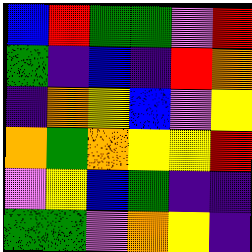[["blue", "red", "green", "green", "violet", "red"], ["green", "indigo", "blue", "indigo", "red", "orange"], ["indigo", "orange", "yellow", "blue", "violet", "yellow"], ["orange", "green", "orange", "yellow", "yellow", "red"], ["violet", "yellow", "blue", "green", "indigo", "indigo"], ["green", "green", "violet", "orange", "yellow", "indigo"]]